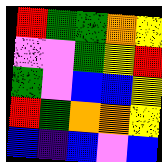[["red", "green", "green", "orange", "yellow"], ["violet", "violet", "green", "yellow", "red"], ["green", "violet", "blue", "blue", "yellow"], ["red", "green", "orange", "orange", "yellow"], ["blue", "indigo", "blue", "violet", "blue"]]